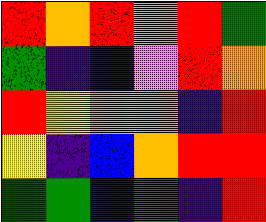[["red", "orange", "red", "orange", "red", "green"], ["green", "indigo", "blue", "violet", "red", "orange"], ["red", "yellow", "orange", "orange", "indigo", "red"], ["yellow", "indigo", "blue", "orange", "red", "red"], ["green", "green", "blue", "green", "indigo", "red"]]